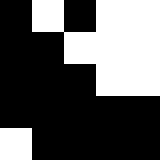[["black", "white", "black", "white", "white"], ["black", "black", "white", "white", "white"], ["black", "black", "black", "white", "white"], ["black", "black", "black", "black", "black"], ["white", "black", "black", "black", "black"]]